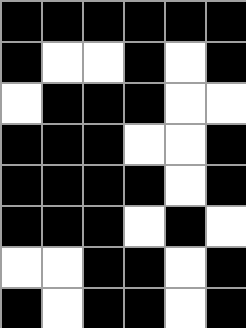[["black", "black", "black", "black", "black", "black"], ["black", "white", "white", "black", "white", "black"], ["white", "black", "black", "black", "white", "white"], ["black", "black", "black", "white", "white", "black"], ["black", "black", "black", "black", "white", "black"], ["black", "black", "black", "white", "black", "white"], ["white", "white", "black", "black", "white", "black"], ["black", "white", "black", "black", "white", "black"]]